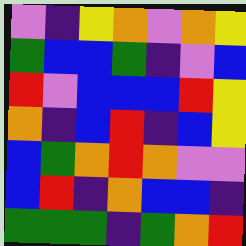[["violet", "indigo", "yellow", "orange", "violet", "orange", "yellow"], ["green", "blue", "blue", "green", "indigo", "violet", "blue"], ["red", "violet", "blue", "blue", "blue", "red", "yellow"], ["orange", "indigo", "blue", "red", "indigo", "blue", "yellow"], ["blue", "green", "orange", "red", "orange", "violet", "violet"], ["blue", "red", "indigo", "orange", "blue", "blue", "indigo"], ["green", "green", "green", "indigo", "green", "orange", "red"]]